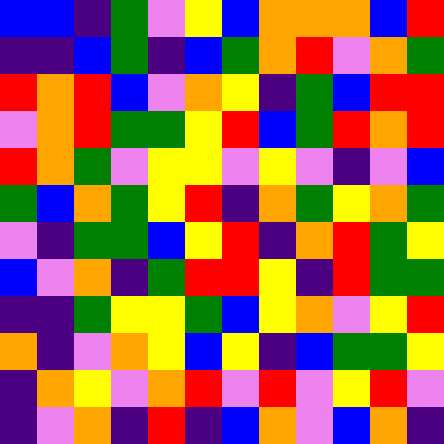[["blue", "blue", "indigo", "green", "violet", "yellow", "blue", "orange", "orange", "orange", "blue", "red"], ["indigo", "indigo", "blue", "green", "indigo", "blue", "green", "orange", "red", "violet", "orange", "green"], ["red", "orange", "red", "blue", "violet", "orange", "yellow", "indigo", "green", "blue", "red", "red"], ["violet", "orange", "red", "green", "green", "yellow", "red", "blue", "green", "red", "orange", "red"], ["red", "orange", "green", "violet", "yellow", "yellow", "violet", "yellow", "violet", "indigo", "violet", "blue"], ["green", "blue", "orange", "green", "yellow", "red", "indigo", "orange", "green", "yellow", "orange", "green"], ["violet", "indigo", "green", "green", "blue", "yellow", "red", "indigo", "orange", "red", "green", "yellow"], ["blue", "violet", "orange", "indigo", "green", "red", "red", "yellow", "indigo", "red", "green", "green"], ["indigo", "indigo", "green", "yellow", "yellow", "green", "blue", "yellow", "orange", "violet", "yellow", "red"], ["orange", "indigo", "violet", "orange", "yellow", "blue", "yellow", "indigo", "blue", "green", "green", "yellow"], ["indigo", "orange", "yellow", "violet", "orange", "red", "violet", "red", "violet", "yellow", "red", "violet"], ["indigo", "violet", "orange", "indigo", "red", "indigo", "blue", "orange", "violet", "blue", "orange", "indigo"]]